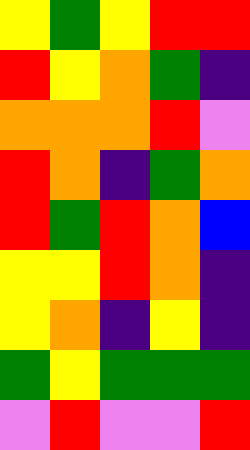[["yellow", "green", "yellow", "red", "red"], ["red", "yellow", "orange", "green", "indigo"], ["orange", "orange", "orange", "red", "violet"], ["red", "orange", "indigo", "green", "orange"], ["red", "green", "red", "orange", "blue"], ["yellow", "yellow", "red", "orange", "indigo"], ["yellow", "orange", "indigo", "yellow", "indigo"], ["green", "yellow", "green", "green", "green"], ["violet", "red", "violet", "violet", "red"]]